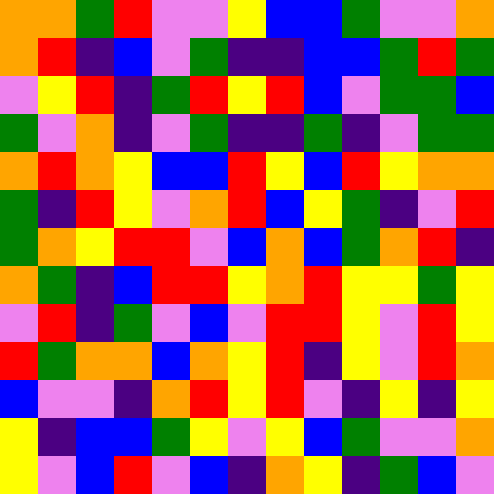[["orange", "orange", "green", "red", "violet", "violet", "yellow", "blue", "blue", "green", "violet", "violet", "orange"], ["orange", "red", "indigo", "blue", "violet", "green", "indigo", "indigo", "blue", "blue", "green", "red", "green"], ["violet", "yellow", "red", "indigo", "green", "red", "yellow", "red", "blue", "violet", "green", "green", "blue"], ["green", "violet", "orange", "indigo", "violet", "green", "indigo", "indigo", "green", "indigo", "violet", "green", "green"], ["orange", "red", "orange", "yellow", "blue", "blue", "red", "yellow", "blue", "red", "yellow", "orange", "orange"], ["green", "indigo", "red", "yellow", "violet", "orange", "red", "blue", "yellow", "green", "indigo", "violet", "red"], ["green", "orange", "yellow", "red", "red", "violet", "blue", "orange", "blue", "green", "orange", "red", "indigo"], ["orange", "green", "indigo", "blue", "red", "red", "yellow", "orange", "red", "yellow", "yellow", "green", "yellow"], ["violet", "red", "indigo", "green", "violet", "blue", "violet", "red", "red", "yellow", "violet", "red", "yellow"], ["red", "green", "orange", "orange", "blue", "orange", "yellow", "red", "indigo", "yellow", "violet", "red", "orange"], ["blue", "violet", "violet", "indigo", "orange", "red", "yellow", "red", "violet", "indigo", "yellow", "indigo", "yellow"], ["yellow", "indigo", "blue", "blue", "green", "yellow", "violet", "yellow", "blue", "green", "violet", "violet", "orange"], ["yellow", "violet", "blue", "red", "violet", "blue", "indigo", "orange", "yellow", "indigo", "green", "blue", "violet"]]